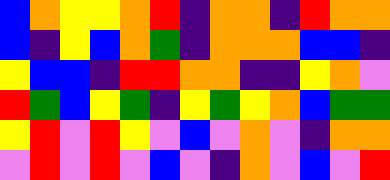[["blue", "orange", "yellow", "yellow", "orange", "red", "indigo", "orange", "orange", "indigo", "red", "orange", "orange"], ["blue", "indigo", "yellow", "blue", "orange", "green", "indigo", "orange", "orange", "orange", "blue", "blue", "indigo"], ["yellow", "blue", "blue", "indigo", "red", "red", "orange", "orange", "indigo", "indigo", "yellow", "orange", "violet"], ["red", "green", "blue", "yellow", "green", "indigo", "yellow", "green", "yellow", "orange", "blue", "green", "green"], ["yellow", "red", "violet", "red", "yellow", "violet", "blue", "violet", "orange", "violet", "indigo", "orange", "orange"], ["violet", "red", "violet", "red", "violet", "blue", "violet", "indigo", "orange", "violet", "blue", "violet", "red"]]